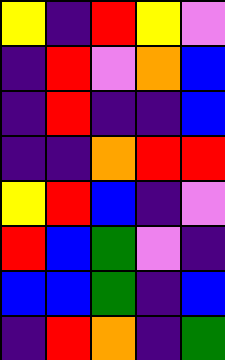[["yellow", "indigo", "red", "yellow", "violet"], ["indigo", "red", "violet", "orange", "blue"], ["indigo", "red", "indigo", "indigo", "blue"], ["indigo", "indigo", "orange", "red", "red"], ["yellow", "red", "blue", "indigo", "violet"], ["red", "blue", "green", "violet", "indigo"], ["blue", "blue", "green", "indigo", "blue"], ["indigo", "red", "orange", "indigo", "green"]]